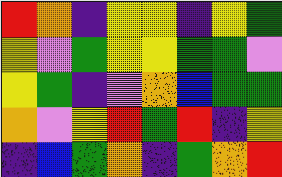[["red", "orange", "indigo", "yellow", "yellow", "indigo", "yellow", "green"], ["yellow", "violet", "green", "yellow", "yellow", "green", "green", "violet"], ["yellow", "green", "indigo", "violet", "orange", "blue", "green", "green"], ["orange", "violet", "yellow", "red", "green", "red", "indigo", "yellow"], ["indigo", "blue", "green", "orange", "indigo", "green", "orange", "red"]]